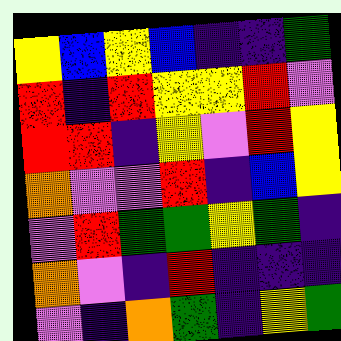[["yellow", "blue", "yellow", "blue", "indigo", "indigo", "green"], ["red", "indigo", "red", "yellow", "yellow", "red", "violet"], ["red", "red", "indigo", "yellow", "violet", "red", "yellow"], ["orange", "violet", "violet", "red", "indigo", "blue", "yellow"], ["violet", "red", "green", "green", "yellow", "green", "indigo"], ["orange", "violet", "indigo", "red", "indigo", "indigo", "indigo"], ["violet", "indigo", "orange", "green", "indigo", "yellow", "green"]]